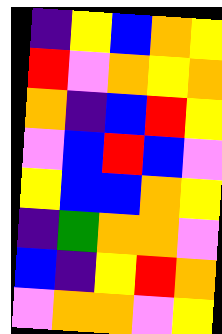[["indigo", "yellow", "blue", "orange", "yellow"], ["red", "violet", "orange", "yellow", "orange"], ["orange", "indigo", "blue", "red", "yellow"], ["violet", "blue", "red", "blue", "violet"], ["yellow", "blue", "blue", "orange", "yellow"], ["indigo", "green", "orange", "orange", "violet"], ["blue", "indigo", "yellow", "red", "orange"], ["violet", "orange", "orange", "violet", "yellow"]]